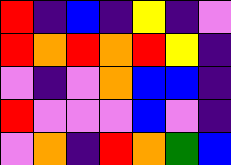[["red", "indigo", "blue", "indigo", "yellow", "indigo", "violet"], ["red", "orange", "red", "orange", "red", "yellow", "indigo"], ["violet", "indigo", "violet", "orange", "blue", "blue", "indigo"], ["red", "violet", "violet", "violet", "blue", "violet", "indigo"], ["violet", "orange", "indigo", "red", "orange", "green", "blue"]]